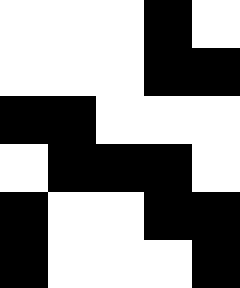[["white", "white", "white", "black", "white"], ["white", "white", "white", "black", "black"], ["black", "black", "white", "white", "white"], ["white", "black", "black", "black", "white"], ["black", "white", "white", "black", "black"], ["black", "white", "white", "white", "black"]]